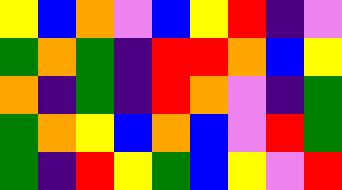[["yellow", "blue", "orange", "violet", "blue", "yellow", "red", "indigo", "violet"], ["green", "orange", "green", "indigo", "red", "red", "orange", "blue", "yellow"], ["orange", "indigo", "green", "indigo", "red", "orange", "violet", "indigo", "green"], ["green", "orange", "yellow", "blue", "orange", "blue", "violet", "red", "green"], ["green", "indigo", "red", "yellow", "green", "blue", "yellow", "violet", "red"]]